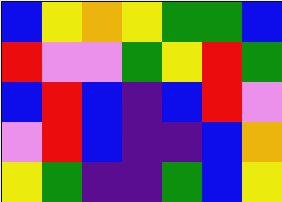[["blue", "yellow", "orange", "yellow", "green", "green", "blue"], ["red", "violet", "violet", "green", "yellow", "red", "green"], ["blue", "red", "blue", "indigo", "blue", "red", "violet"], ["violet", "red", "blue", "indigo", "indigo", "blue", "orange"], ["yellow", "green", "indigo", "indigo", "green", "blue", "yellow"]]